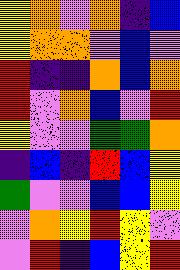[["yellow", "orange", "violet", "orange", "indigo", "blue"], ["yellow", "orange", "orange", "violet", "blue", "violet"], ["red", "indigo", "indigo", "orange", "blue", "orange"], ["red", "violet", "orange", "blue", "violet", "red"], ["yellow", "violet", "violet", "green", "green", "orange"], ["indigo", "blue", "indigo", "red", "blue", "yellow"], ["green", "violet", "violet", "blue", "blue", "yellow"], ["violet", "orange", "yellow", "red", "yellow", "violet"], ["violet", "red", "indigo", "blue", "yellow", "red"]]